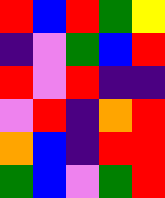[["red", "blue", "red", "green", "yellow"], ["indigo", "violet", "green", "blue", "red"], ["red", "violet", "red", "indigo", "indigo"], ["violet", "red", "indigo", "orange", "red"], ["orange", "blue", "indigo", "red", "red"], ["green", "blue", "violet", "green", "red"]]